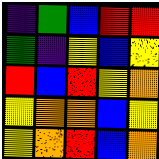[["indigo", "green", "blue", "red", "red"], ["green", "indigo", "yellow", "blue", "yellow"], ["red", "blue", "red", "yellow", "orange"], ["yellow", "orange", "orange", "blue", "yellow"], ["yellow", "orange", "red", "blue", "orange"]]